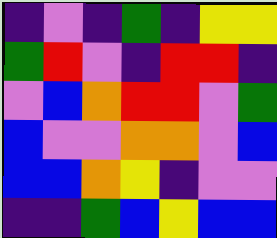[["indigo", "violet", "indigo", "green", "indigo", "yellow", "yellow"], ["green", "red", "violet", "indigo", "red", "red", "indigo"], ["violet", "blue", "orange", "red", "red", "violet", "green"], ["blue", "violet", "violet", "orange", "orange", "violet", "blue"], ["blue", "blue", "orange", "yellow", "indigo", "violet", "violet"], ["indigo", "indigo", "green", "blue", "yellow", "blue", "blue"]]